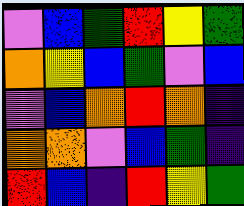[["violet", "blue", "green", "red", "yellow", "green"], ["orange", "yellow", "blue", "green", "violet", "blue"], ["violet", "blue", "orange", "red", "orange", "indigo"], ["orange", "orange", "violet", "blue", "green", "indigo"], ["red", "blue", "indigo", "red", "yellow", "green"]]